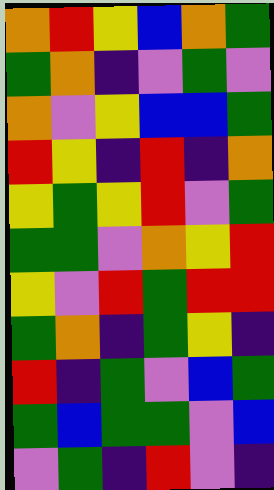[["orange", "red", "yellow", "blue", "orange", "green"], ["green", "orange", "indigo", "violet", "green", "violet"], ["orange", "violet", "yellow", "blue", "blue", "green"], ["red", "yellow", "indigo", "red", "indigo", "orange"], ["yellow", "green", "yellow", "red", "violet", "green"], ["green", "green", "violet", "orange", "yellow", "red"], ["yellow", "violet", "red", "green", "red", "red"], ["green", "orange", "indigo", "green", "yellow", "indigo"], ["red", "indigo", "green", "violet", "blue", "green"], ["green", "blue", "green", "green", "violet", "blue"], ["violet", "green", "indigo", "red", "violet", "indigo"]]